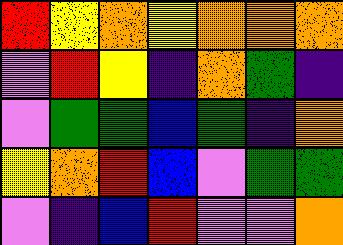[["red", "yellow", "orange", "yellow", "orange", "orange", "orange"], ["violet", "red", "yellow", "indigo", "orange", "green", "indigo"], ["violet", "green", "green", "blue", "green", "indigo", "orange"], ["yellow", "orange", "red", "blue", "violet", "green", "green"], ["violet", "indigo", "blue", "red", "violet", "violet", "orange"]]